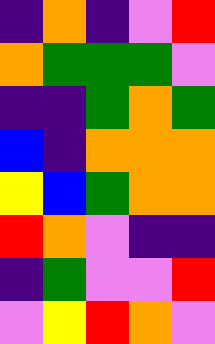[["indigo", "orange", "indigo", "violet", "red"], ["orange", "green", "green", "green", "violet"], ["indigo", "indigo", "green", "orange", "green"], ["blue", "indigo", "orange", "orange", "orange"], ["yellow", "blue", "green", "orange", "orange"], ["red", "orange", "violet", "indigo", "indigo"], ["indigo", "green", "violet", "violet", "red"], ["violet", "yellow", "red", "orange", "violet"]]